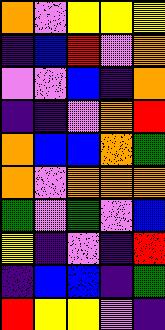[["orange", "violet", "yellow", "yellow", "yellow"], ["indigo", "blue", "red", "violet", "orange"], ["violet", "violet", "blue", "indigo", "orange"], ["indigo", "indigo", "violet", "orange", "red"], ["orange", "blue", "blue", "orange", "green"], ["orange", "violet", "orange", "orange", "orange"], ["green", "violet", "green", "violet", "blue"], ["yellow", "indigo", "violet", "indigo", "red"], ["indigo", "blue", "blue", "indigo", "green"], ["red", "yellow", "yellow", "violet", "indigo"]]